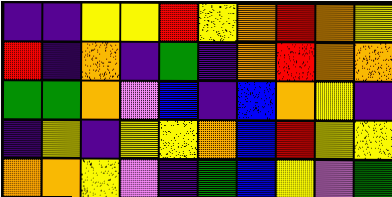[["indigo", "indigo", "yellow", "yellow", "red", "yellow", "orange", "red", "orange", "yellow"], ["red", "indigo", "orange", "indigo", "green", "indigo", "orange", "red", "orange", "orange"], ["green", "green", "orange", "violet", "blue", "indigo", "blue", "orange", "yellow", "indigo"], ["indigo", "yellow", "indigo", "yellow", "yellow", "orange", "blue", "red", "yellow", "yellow"], ["orange", "orange", "yellow", "violet", "indigo", "green", "blue", "yellow", "violet", "green"]]